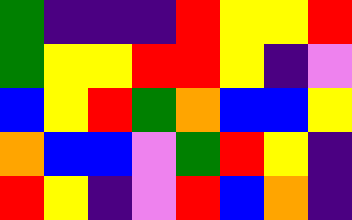[["green", "indigo", "indigo", "indigo", "red", "yellow", "yellow", "red"], ["green", "yellow", "yellow", "red", "red", "yellow", "indigo", "violet"], ["blue", "yellow", "red", "green", "orange", "blue", "blue", "yellow"], ["orange", "blue", "blue", "violet", "green", "red", "yellow", "indigo"], ["red", "yellow", "indigo", "violet", "red", "blue", "orange", "indigo"]]